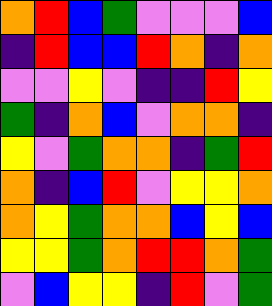[["orange", "red", "blue", "green", "violet", "violet", "violet", "blue"], ["indigo", "red", "blue", "blue", "red", "orange", "indigo", "orange"], ["violet", "violet", "yellow", "violet", "indigo", "indigo", "red", "yellow"], ["green", "indigo", "orange", "blue", "violet", "orange", "orange", "indigo"], ["yellow", "violet", "green", "orange", "orange", "indigo", "green", "red"], ["orange", "indigo", "blue", "red", "violet", "yellow", "yellow", "orange"], ["orange", "yellow", "green", "orange", "orange", "blue", "yellow", "blue"], ["yellow", "yellow", "green", "orange", "red", "red", "orange", "green"], ["violet", "blue", "yellow", "yellow", "indigo", "red", "violet", "green"]]